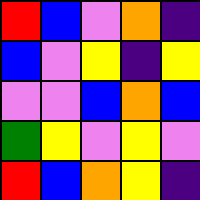[["red", "blue", "violet", "orange", "indigo"], ["blue", "violet", "yellow", "indigo", "yellow"], ["violet", "violet", "blue", "orange", "blue"], ["green", "yellow", "violet", "yellow", "violet"], ["red", "blue", "orange", "yellow", "indigo"]]